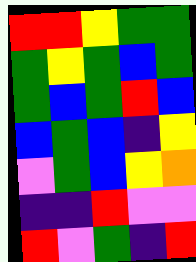[["red", "red", "yellow", "green", "green"], ["green", "yellow", "green", "blue", "green"], ["green", "blue", "green", "red", "blue"], ["blue", "green", "blue", "indigo", "yellow"], ["violet", "green", "blue", "yellow", "orange"], ["indigo", "indigo", "red", "violet", "violet"], ["red", "violet", "green", "indigo", "red"]]